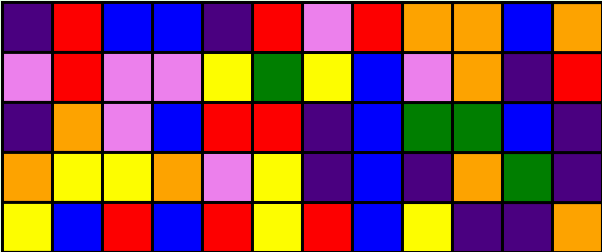[["indigo", "red", "blue", "blue", "indigo", "red", "violet", "red", "orange", "orange", "blue", "orange"], ["violet", "red", "violet", "violet", "yellow", "green", "yellow", "blue", "violet", "orange", "indigo", "red"], ["indigo", "orange", "violet", "blue", "red", "red", "indigo", "blue", "green", "green", "blue", "indigo"], ["orange", "yellow", "yellow", "orange", "violet", "yellow", "indigo", "blue", "indigo", "orange", "green", "indigo"], ["yellow", "blue", "red", "blue", "red", "yellow", "red", "blue", "yellow", "indigo", "indigo", "orange"]]